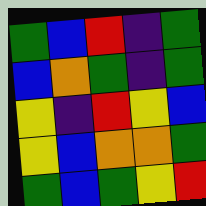[["green", "blue", "red", "indigo", "green"], ["blue", "orange", "green", "indigo", "green"], ["yellow", "indigo", "red", "yellow", "blue"], ["yellow", "blue", "orange", "orange", "green"], ["green", "blue", "green", "yellow", "red"]]